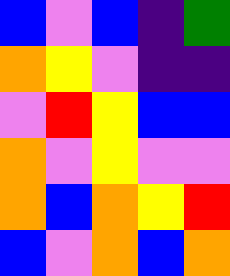[["blue", "violet", "blue", "indigo", "green"], ["orange", "yellow", "violet", "indigo", "indigo"], ["violet", "red", "yellow", "blue", "blue"], ["orange", "violet", "yellow", "violet", "violet"], ["orange", "blue", "orange", "yellow", "red"], ["blue", "violet", "orange", "blue", "orange"]]